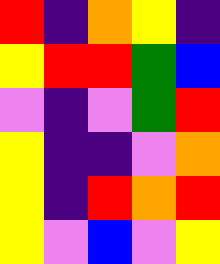[["red", "indigo", "orange", "yellow", "indigo"], ["yellow", "red", "red", "green", "blue"], ["violet", "indigo", "violet", "green", "red"], ["yellow", "indigo", "indigo", "violet", "orange"], ["yellow", "indigo", "red", "orange", "red"], ["yellow", "violet", "blue", "violet", "yellow"]]